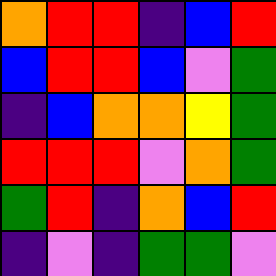[["orange", "red", "red", "indigo", "blue", "red"], ["blue", "red", "red", "blue", "violet", "green"], ["indigo", "blue", "orange", "orange", "yellow", "green"], ["red", "red", "red", "violet", "orange", "green"], ["green", "red", "indigo", "orange", "blue", "red"], ["indigo", "violet", "indigo", "green", "green", "violet"]]